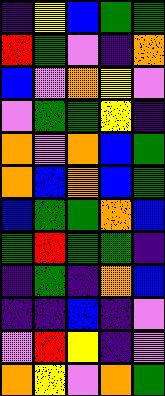[["indigo", "yellow", "blue", "green", "green"], ["red", "green", "violet", "indigo", "orange"], ["blue", "violet", "orange", "yellow", "violet"], ["violet", "green", "green", "yellow", "indigo"], ["orange", "violet", "orange", "blue", "green"], ["orange", "blue", "orange", "blue", "green"], ["blue", "green", "green", "orange", "blue"], ["green", "red", "green", "green", "indigo"], ["indigo", "green", "indigo", "orange", "blue"], ["indigo", "indigo", "blue", "indigo", "violet"], ["violet", "red", "yellow", "indigo", "violet"], ["orange", "yellow", "violet", "orange", "green"]]